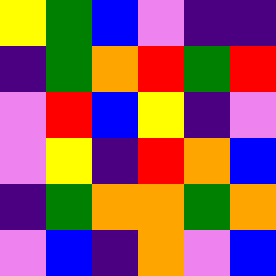[["yellow", "green", "blue", "violet", "indigo", "indigo"], ["indigo", "green", "orange", "red", "green", "red"], ["violet", "red", "blue", "yellow", "indigo", "violet"], ["violet", "yellow", "indigo", "red", "orange", "blue"], ["indigo", "green", "orange", "orange", "green", "orange"], ["violet", "blue", "indigo", "orange", "violet", "blue"]]